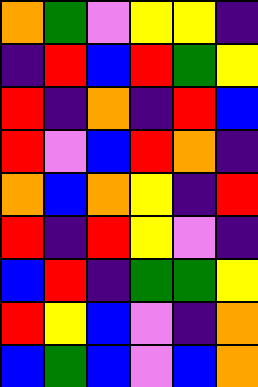[["orange", "green", "violet", "yellow", "yellow", "indigo"], ["indigo", "red", "blue", "red", "green", "yellow"], ["red", "indigo", "orange", "indigo", "red", "blue"], ["red", "violet", "blue", "red", "orange", "indigo"], ["orange", "blue", "orange", "yellow", "indigo", "red"], ["red", "indigo", "red", "yellow", "violet", "indigo"], ["blue", "red", "indigo", "green", "green", "yellow"], ["red", "yellow", "blue", "violet", "indigo", "orange"], ["blue", "green", "blue", "violet", "blue", "orange"]]